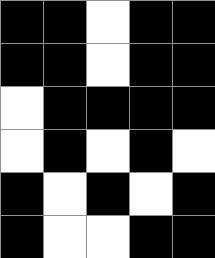[["black", "black", "white", "black", "black"], ["black", "black", "white", "black", "black"], ["white", "black", "black", "black", "black"], ["white", "black", "white", "black", "white"], ["black", "white", "black", "white", "black"], ["black", "white", "white", "black", "black"]]